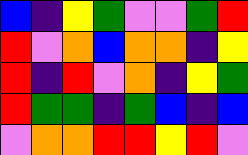[["blue", "indigo", "yellow", "green", "violet", "violet", "green", "red"], ["red", "violet", "orange", "blue", "orange", "orange", "indigo", "yellow"], ["red", "indigo", "red", "violet", "orange", "indigo", "yellow", "green"], ["red", "green", "green", "indigo", "green", "blue", "indigo", "blue"], ["violet", "orange", "orange", "red", "red", "yellow", "red", "violet"]]